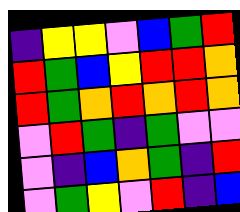[["indigo", "yellow", "yellow", "violet", "blue", "green", "red"], ["red", "green", "blue", "yellow", "red", "red", "orange"], ["red", "green", "orange", "red", "orange", "red", "orange"], ["violet", "red", "green", "indigo", "green", "violet", "violet"], ["violet", "indigo", "blue", "orange", "green", "indigo", "red"], ["violet", "green", "yellow", "violet", "red", "indigo", "blue"]]